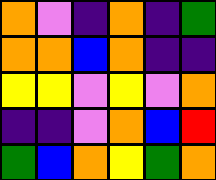[["orange", "violet", "indigo", "orange", "indigo", "green"], ["orange", "orange", "blue", "orange", "indigo", "indigo"], ["yellow", "yellow", "violet", "yellow", "violet", "orange"], ["indigo", "indigo", "violet", "orange", "blue", "red"], ["green", "blue", "orange", "yellow", "green", "orange"]]